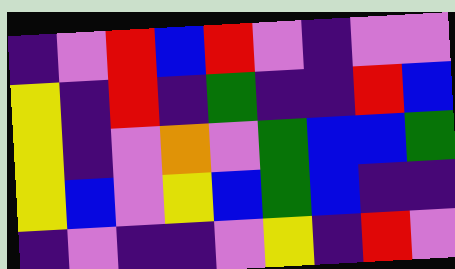[["indigo", "violet", "red", "blue", "red", "violet", "indigo", "violet", "violet"], ["yellow", "indigo", "red", "indigo", "green", "indigo", "indigo", "red", "blue"], ["yellow", "indigo", "violet", "orange", "violet", "green", "blue", "blue", "green"], ["yellow", "blue", "violet", "yellow", "blue", "green", "blue", "indigo", "indigo"], ["indigo", "violet", "indigo", "indigo", "violet", "yellow", "indigo", "red", "violet"]]